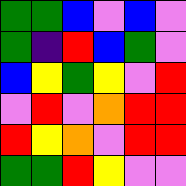[["green", "green", "blue", "violet", "blue", "violet"], ["green", "indigo", "red", "blue", "green", "violet"], ["blue", "yellow", "green", "yellow", "violet", "red"], ["violet", "red", "violet", "orange", "red", "red"], ["red", "yellow", "orange", "violet", "red", "red"], ["green", "green", "red", "yellow", "violet", "violet"]]